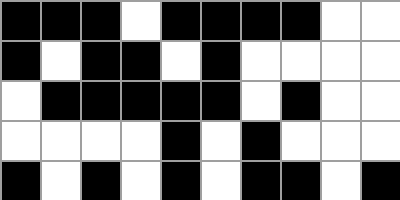[["black", "black", "black", "white", "black", "black", "black", "black", "white", "white"], ["black", "white", "black", "black", "white", "black", "white", "white", "white", "white"], ["white", "black", "black", "black", "black", "black", "white", "black", "white", "white"], ["white", "white", "white", "white", "black", "white", "black", "white", "white", "white"], ["black", "white", "black", "white", "black", "white", "black", "black", "white", "black"]]